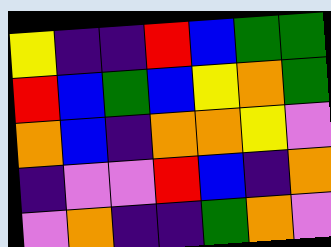[["yellow", "indigo", "indigo", "red", "blue", "green", "green"], ["red", "blue", "green", "blue", "yellow", "orange", "green"], ["orange", "blue", "indigo", "orange", "orange", "yellow", "violet"], ["indigo", "violet", "violet", "red", "blue", "indigo", "orange"], ["violet", "orange", "indigo", "indigo", "green", "orange", "violet"]]